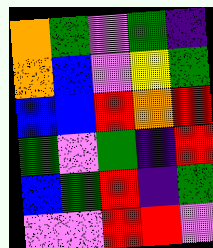[["orange", "green", "violet", "green", "indigo"], ["orange", "blue", "violet", "yellow", "green"], ["blue", "blue", "red", "orange", "red"], ["green", "violet", "green", "indigo", "red"], ["blue", "green", "red", "indigo", "green"], ["violet", "violet", "red", "red", "violet"]]